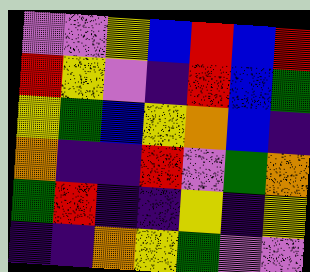[["violet", "violet", "yellow", "blue", "red", "blue", "red"], ["red", "yellow", "violet", "indigo", "red", "blue", "green"], ["yellow", "green", "blue", "yellow", "orange", "blue", "indigo"], ["orange", "indigo", "indigo", "red", "violet", "green", "orange"], ["green", "red", "indigo", "indigo", "yellow", "indigo", "yellow"], ["indigo", "indigo", "orange", "yellow", "green", "violet", "violet"]]